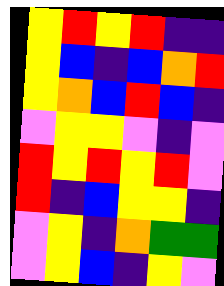[["yellow", "red", "yellow", "red", "indigo", "indigo"], ["yellow", "blue", "indigo", "blue", "orange", "red"], ["yellow", "orange", "blue", "red", "blue", "indigo"], ["violet", "yellow", "yellow", "violet", "indigo", "violet"], ["red", "yellow", "red", "yellow", "red", "violet"], ["red", "indigo", "blue", "yellow", "yellow", "indigo"], ["violet", "yellow", "indigo", "orange", "green", "green"], ["violet", "yellow", "blue", "indigo", "yellow", "violet"]]